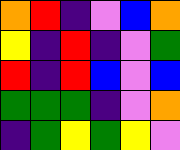[["orange", "red", "indigo", "violet", "blue", "orange"], ["yellow", "indigo", "red", "indigo", "violet", "green"], ["red", "indigo", "red", "blue", "violet", "blue"], ["green", "green", "green", "indigo", "violet", "orange"], ["indigo", "green", "yellow", "green", "yellow", "violet"]]